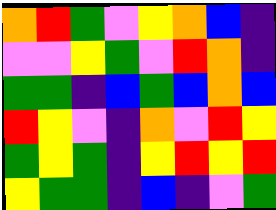[["orange", "red", "green", "violet", "yellow", "orange", "blue", "indigo"], ["violet", "violet", "yellow", "green", "violet", "red", "orange", "indigo"], ["green", "green", "indigo", "blue", "green", "blue", "orange", "blue"], ["red", "yellow", "violet", "indigo", "orange", "violet", "red", "yellow"], ["green", "yellow", "green", "indigo", "yellow", "red", "yellow", "red"], ["yellow", "green", "green", "indigo", "blue", "indigo", "violet", "green"]]